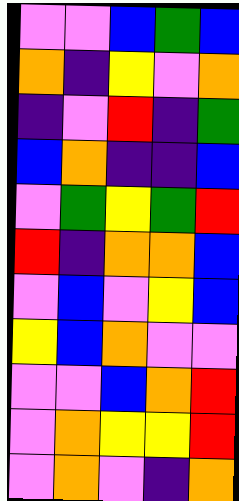[["violet", "violet", "blue", "green", "blue"], ["orange", "indigo", "yellow", "violet", "orange"], ["indigo", "violet", "red", "indigo", "green"], ["blue", "orange", "indigo", "indigo", "blue"], ["violet", "green", "yellow", "green", "red"], ["red", "indigo", "orange", "orange", "blue"], ["violet", "blue", "violet", "yellow", "blue"], ["yellow", "blue", "orange", "violet", "violet"], ["violet", "violet", "blue", "orange", "red"], ["violet", "orange", "yellow", "yellow", "red"], ["violet", "orange", "violet", "indigo", "orange"]]